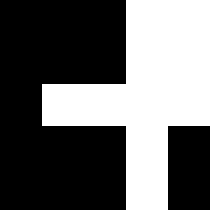[["black", "black", "black", "white", "white"], ["black", "black", "black", "white", "white"], ["black", "white", "white", "white", "white"], ["black", "black", "black", "white", "black"], ["black", "black", "black", "white", "black"]]